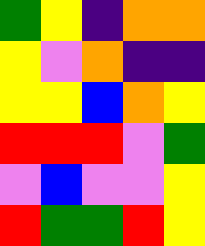[["green", "yellow", "indigo", "orange", "orange"], ["yellow", "violet", "orange", "indigo", "indigo"], ["yellow", "yellow", "blue", "orange", "yellow"], ["red", "red", "red", "violet", "green"], ["violet", "blue", "violet", "violet", "yellow"], ["red", "green", "green", "red", "yellow"]]